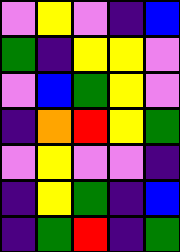[["violet", "yellow", "violet", "indigo", "blue"], ["green", "indigo", "yellow", "yellow", "violet"], ["violet", "blue", "green", "yellow", "violet"], ["indigo", "orange", "red", "yellow", "green"], ["violet", "yellow", "violet", "violet", "indigo"], ["indigo", "yellow", "green", "indigo", "blue"], ["indigo", "green", "red", "indigo", "green"]]